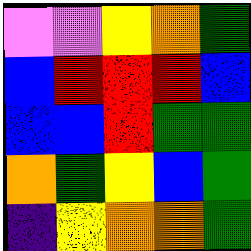[["violet", "violet", "yellow", "orange", "green"], ["blue", "red", "red", "red", "blue"], ["blue", "blue", "red", "green", "green"], ["orange", "green", "yellow", "blue", "green"], ["indigo", "yellow", "orange", "orange", "green"]]